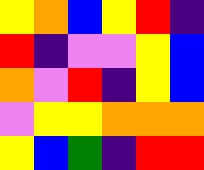[["yellow", "orange", "blue", "yellow", "red", "indigo"], ["red", "indigo", "violet", "violet", "yellow", "blue"], ["orange", "violet", "red", "indigo", "yellow", "blue"], ["violet", "yellow", "yellow", "orange", "orange", "orange"], ["yellow", "blue", "green", "indigo", "red", "red"]]